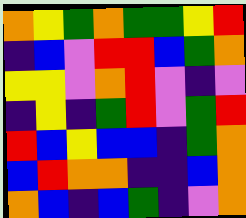[["orange", "yellow", "green", "orange", "green", "green", "yellow", "red"], ["indigo", "blue", "violet", "red", "red", "blue", "green", "orange"], ["yellow", "yellow", "violet", "orange", "red", "violet", "indigo", "violet"], ["indigo", "yellow", "indigo", "green", "red", "violet", "green", "red"], ["red", "blue", "yellow", "blue", "blue", "indigo", "green", "orange"], ["blue", "red", "orange", "orange", "indigo", "indigo", "blue", "orange"], ["orange", "blue", "indigo", "blue", "green", "indigo", "violet", "orange"]]